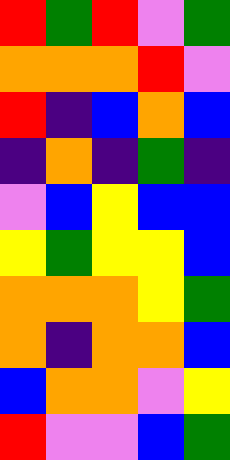[["red", "green", "red", "violet", "green"], ["orange", "orange", "orange", "red", "violet"], ["red", "indigo", "blue", "orange", "blue"], ["indigo", "orange", "indigo", "green", "indigo"], ["violet", "blue", "yellow", "blue", "blue"], ["yellow", "green", "yellow", "yellow", "blue"], ["orange", "orange", "orange", "yellow", "green"], ["orange", "indigo", "orange", "orange", "blue"], ["blue", "orange", "orange", "violet", "yellow"], ["red", "violet", "violet", "blue", "green"]]